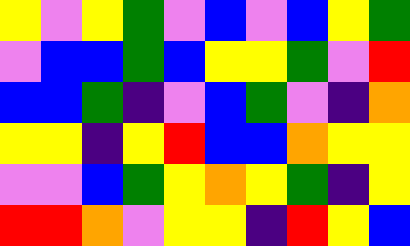[["yellow", "violet", "yellow", "green", "violet", "blue", "violet", "blue", "yellow", "green"], ["violet", "blue", "blue", "green", "blue", "yellow", "yellow", "green", "violet", "red"], ["blue", "blue", "green", "indigo", "violet", "blue", "green", "violet", "indigo", "orange"], ["yellow", "yellow", "indigo", "yellow", "red", "blue", "blue", "orange", "yellow", "yellow"], ["violet", "violet", "blue", "green", "yellow", "orange", "yellow", "green", "indigo", "yellow"], ["red", "red", "orange", "violet", "yellow", "yellow", "indigo", "red", "yellow", "blue"]]